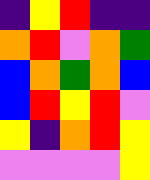[["indigo", "yellow", "red", "indigo", "indigo"], ["orange", "red", "violet", "orange", "green"], ["blue", "orange", "green", "orange", "blue"], ["blue", "red", "yellow", "red", "violet"], ["yellow", "indigo", "orange", "red", "yellow"], ["violet", "violet", "violet", "violet", "yellow"]]